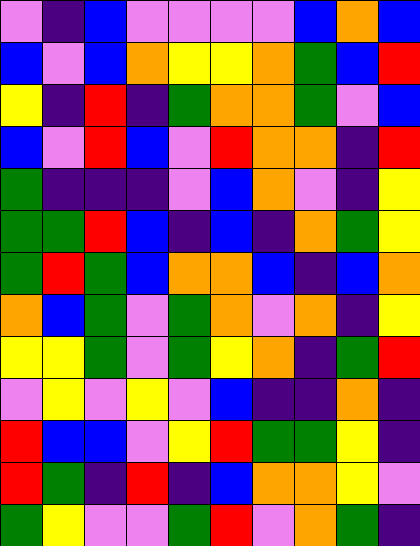[["violet", "indigo", "blue", "violet", "violet", "violet", "violet", "blue", "orange", "blue"], ["blue", "violet", "blue", "orange", "yellow", "yellow", "orange", "green", "blue", "red"], ["yellow", "indigo", "red", "indigo", "green", "orange", "orange", "green", "violet", "blue"], ["blue", "violet", "red", "blue", "violet", "red", "orange", "orange", "indigo", "red"], ["green", "indigo", "indigo", "indigo", "violet", "blue", "orange", "violet", "indigo", "yellow"], ["green", "green", "red", "blue", "indigo", "blue", "indigo", "orange", "green", "yellow"], ["green", "red", "green", "blue", "orange", "orange", "blue", "indigo", "blue", "orange"], ["orange", "blue", "green", "violet", "green", "orange", "violet", "orange", "indigo", "yellow"], ["yellow", "yellow", "green", "violet", "green", "yellow", "orange", "indigo", "green", "red"], ["violet", "yellow", "violet", "yellow", "violet", "blue", "indigo", "indigo", "orange", "indigo"], ["red", "blue", "blue", "violet", "yellow", "red", "green", "green", "yellow", "indigo"], ["red", "green", "indigo", "red", "indigo", "blue", "orange", "orange", "yellow", "violet"], ["green", "yellow", "violet", "violet", "green", "red", "violet", "orange", "green", "indigo"]]